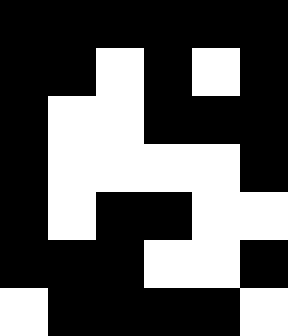[["black", "black", "black", "black", "black", "black"], ["black", "black", "white", "black", "white", "black"], ["black", "white", "white", "black", "black", "black"], ["black", "white", "white", "white", "white", "black"], ["black", "white", "black", "black", "white", "white"], ["black", "black", "black", "white", "white", "black"], ["white", "black", "black", "black", "black", "white"]]